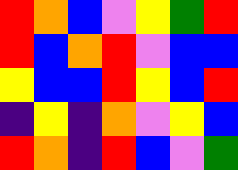[["red", "orange", "blue", "violet", "yellow", "green", "red"], ["red", "blue", "orange", "red", "violet", "blue", "blue"], ["yellow", "blue", "blue", "red", "yellow", "blue", "red"], ["indigo", "yellow", "indigo", "orange", "violet", "yellow", "blue"], ["red", "orange", "indigo", "red", "blue", "violet", "green"]]